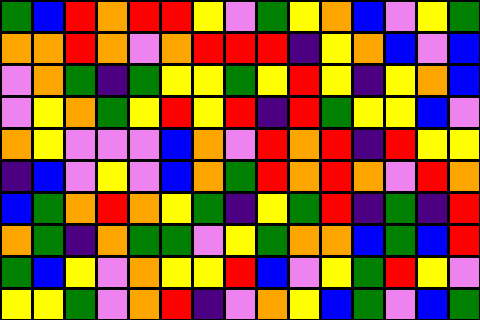[["green", "blue", "red", "orange", "red", "red", "yellow", "violet", "green", "yellow", "orange", "blue", "violet", "yellow", "green"], ["orange", "orange", "red", "orange", "violet", "orange", "red", "red", "red", "indigo", "yellow", "orange", "blue", "violet", "blue"], ["violet", "orange", "green", "indigo", "green", "yellow", "yellow", "green", "yellow", "red", "yellow", "indigo", "yellow", "orange", "blue"], ["violet", "yellow", "orange", "green", "yellow", "red", "yellow", "red", "indigo", "red", "green", "yellow", "yellow", "blue", "violet"], ["orange", "yellow", "violet", "violet", "violet", "blue", "orange", "violet", "red", "orange", "red", "indigo", "red", "yellow", "yellow"], ["indigo", "blue", "violet", "yellow", "violet", "blue", "orange", "green", "red", "orange", "red", "orange", "violet", "red", "orange"], ["blue", "green", "orange", "red", "orange", "yellow", "green", "indigo", "yellow", "green", "red", "indigo", "green", "indigo", "red"], ["orange", "green", "indigo", "orange", "green", "green", "violet", "yellow", "green", "orange", "orange", "blue", "green", "blue", "red"], ["green", "blue", "yellow", "violet", "orange", "yellow", "yellow", "red", "blue", "violet", "yellow", "green", "red", "yellow", "violet"], ["yellow", "yellow", "green", "violet", "orange", "red", "indigo", "violet", "orange", "yellow", "blue", "green", "violet", "blue", "green"]]